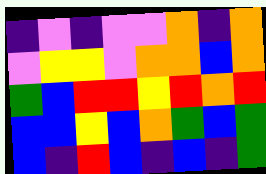[["indigo", "violet", "indigo", "violet", "violet", "orange", "indigo", "orange"], ["violet", "yellow", "yellow", "violet", "orange", "orange", "blue", "orange"], ["green", "blue", "red", "red", "yellow", "red", "orange", "red"], ["blue", "blue", "yellow", "blue", "orange", "green", "blue", "green"], ["blue", "indigo", "red", "blue", "indigo", "blue", "indigo", "green"]]